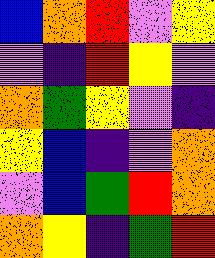[["blue", "orange", "red", "violet", "yellow"], ["violet", "indigo", "red", "yellow", "violet"], ["orange", "green", "yellow", "violet", "indigo"], ["yellow", "blue", "indigo", "violet", "orange"], ["violet", "blue", "green", "red", "orange"], ["orange", "yellow", "indigo", "green", "red"]]